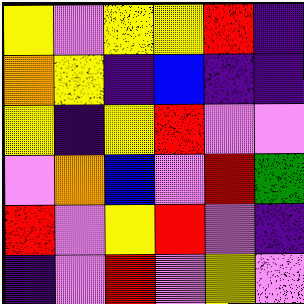[["yellow", "violet", "yellow", "yellow", "red", "indigo"], ["orange", "yellow", "indigo", "blue", "indigo", "indigo"], ["yellow", "indigo", "yellow", "red", "violet", "violet"], ["violet", "orange", "blue", "violet", "red", "green"], ["red", "violet", "yellow", "red", "violet", "indigo"], ["indigo", "violet", "red", "violet", "yellow", "violet"]]